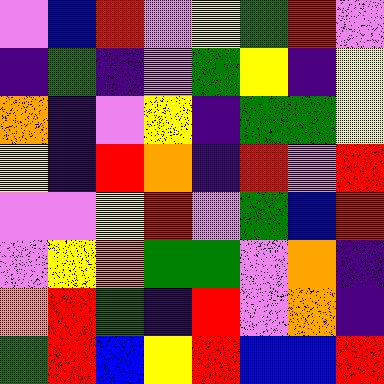[["violet", "blue", "red", "violet", "yellow", "green", "red", "violet"], ["indigo", "green", "indigo", "violet", "green", "yellow", "indigo", "yellow"], ["orange", "indigo", "violet", "yellow", "indigo", "green", "green", "yellow"], ["yellow", "indigo", "red", "orange", "indigo", "red", "violet", "red"], ["violet", "violet", "yellow", "red", "violet", "green", "blue", "red"], ["violet", "yellow", "orange", "green", "green", "violet", "orange", "indigo"], ["orange", "red", "green", "indigo", "red", "violet", "orange", "indigo"], ["green", "red", "blue", "yellow", "red", "blue", "blue", "red"]]